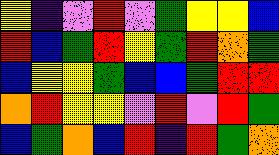[["yellow", "indigo", "violet", "red", "violet", "green", "yellow", "yellow", "blue"], ["red", "blue", "green", "red", "yellow", "green", "red", "orange", "green"], ["blue", "yellow", "yellow", "green", "blue", "blue", "green", "red", "red"], ["orange", "red", "yellow", "yellow", "violet", "red", "violet", "red", "green"], ["blue", "green", "orange", "blue", "red", "indigo", "red", "green", "orange"]]